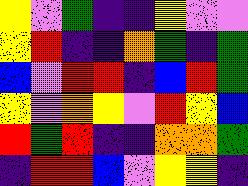[["yellow", "violet", "green", "indigo", "indigo", "yellow", "violet", "violet"], ["yellow", "red", "indigo", "indigo", "orange", "green", "indigo", "green"], ["blue", "violet", "red", "red", "indigo", "blue", "red", "green"], ["yellow", "violet", "orange", "yellow", "violet", "red", "yellow", "blue"], ["red", "green", "red", "indigo", "indigo", "orange", "orange", "green"], ["indigo", "red", "red", "blue", "violet", "yellow", "yellow", "indigo"]]